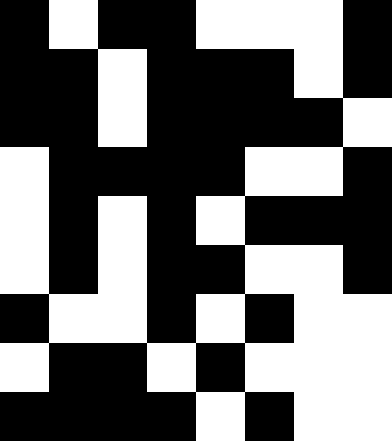[["black", "white", "black", "black", "white", "white", "white", "black"], ["black", "black", "white", "black", "black", "black", "white", "black"], ["black", "black", "white", "black", "black", "black", "black", "white"], ["white", "black", "black", "black", "black", "white", "white", "black"], ["white", "black", "white", "black", "white", "black", "black", "black"], ["white", "black", "white", "black", "black", "white", "white", "black"], ["black", "white", "white", "black", "white", "black", "white", "white"], ["white", "black", "black", "white", "black", "white", "white", "white"], ["black", "black", "black", "black", "white", "black", "white", "white"]]